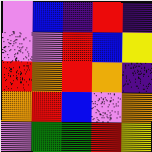[["violet", "blue", "indigo", "red", "indigo"], ["violet", "violet", "red", "blue", "yellow"], ["red", "orange", "red", "orange", "indigo"], ["orange", "red", "blue", "violet", "orange"], ["violet", "green", "green", "red", "yellow"]]